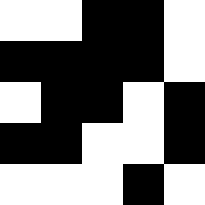[["white", "white", "black", "black", "white"], ["black", "black", "black", "black", "white"], ["white", "black", "black", "white", "black"], ["black", "black", "white", "white", "black"], ["white", "white", "white", "black", "white"]]